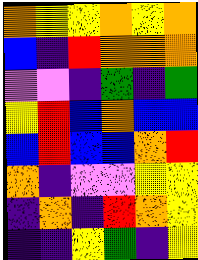[["orange", "yellow", "yellow", "orange", "yellow", "orange"], ["blue", "indigo", "red", "orange", "orange", "orange"], ["violet", "violet", "indigo", "green", "indigo", "green"], ["yellow", "red", "blue", "orange", "blue", "blue"], ["blue", "red", "blue", "blue", "orange", "red"], ["orange", "indigo", "violet", "violet", "yellow", "yellow"], ["indigo", "orange", "indigo", "red", "orange", "yellow"], ["indigo", "indigo", "yellow", "green", "indigo", "yellow"]]